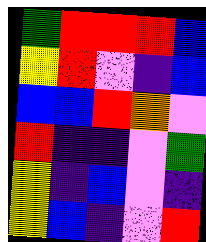[["green", "red", "red", "red", "blue"], ["yellow", "red", "violet", "indigo", "blue"], ["blue", "blue", "red", "orange", "violet"], ["red", "indigo", "indigo", "violet", "green"], ["yellow", "indigo", "blue", "violet", "indigo"], ["yellow", "blue", "indigo", "violet", "red"]]